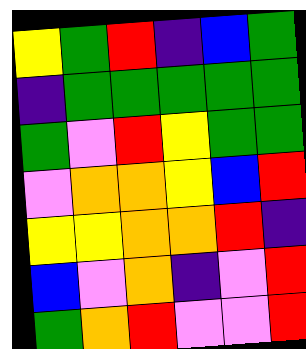[["yellow", "green", "red", "indigo", "blue", "green"], ["indigo", "green", "green", "green", "green", "green"], ["green", "violet", "red", "yellow", "green", "green"], ["violet", "orange", "orange", "yellow", "blue", "red"], ["yellow", "yellow", "orange", "orange", "red", "indigo"], ["blue", "violet", "orange", "indigo", "violet", "red"], ["green", "orange", "red", "violet", "violet", "red"]]